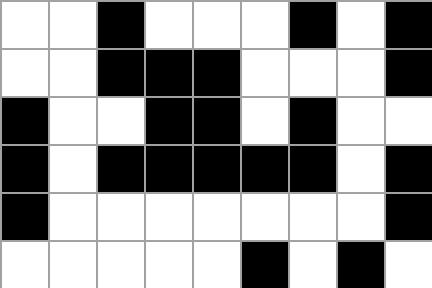[["white", "white", "black", "white", "white", "white", "black", "white", "black"], ["white", "white", "black", "black", "black", "white", "white", "white", "black"], ["black", "white", "white", "black", "black", "white", "black", "white", "white"], ["black", "white", "black", "black", "black", "black", "black", "white", "black"], ["black", "white", "white", "white", "white", "white", "white", "white", "black"], ["white", "white", "white", "white", "white", "black", "white", "black", "white"]]